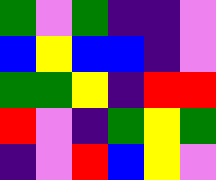[["green", "violet", "green", "indigo", "indigo", "violet"], ["blue", "yellow", "blue", "blue", "indigo", "violet"], ["green", "green", "yellow", "indigo", "red", "red"], ["red", "violet", "indigo", "green", "yellow", "green"], ["indigo", "violet", "red", "blue", "yellow", "violet"]]